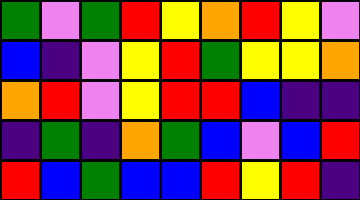[["green", "violet", "green", "red", "yellow", "orange", "red", "yellow", "violet"], ["blue", "indigo", "violet", "yellow", "red", "green", "yellow", "yellow", "orange"], ["orange", "red", "violet", "yellow", "red", "red", "blue", "indigo", "indigo"], ["indigo", "green", "indigo", "orange", "green", "blue", "violet", "blue", "red"], ["red", "blue", "green", "blue", "blue", "red", "yellow", "red", "indigo"]]